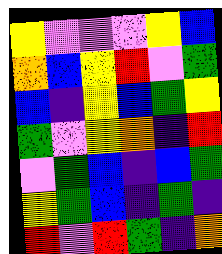[["yellow", "violet", "violet", "violet", "yellow", "blue"], ["orange", "blue", "yellow", "red", "violet", "green"], ["blue", "indigo", "yellow", "blue", "green", "yellow"], ["green", "violet", "yellow", "orange", "indigo", "red"], ["violet", "green", "blue", "indigo", "blue", "green"], ["yellow", "green", "blue", "indigo", "green", "indigo"], ["red", "violet", "red", "green", "indigo", "orange"]]